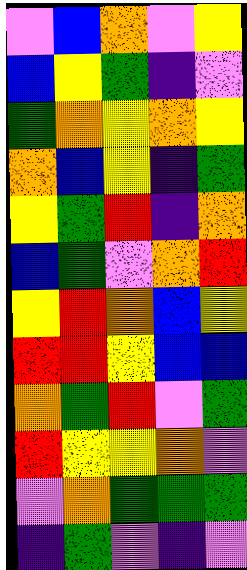[["violet", "blue", "orange", "violet", "yellow"], ["blue", "yellow", "green", "indigo", "violet"], ["green", "orange", "yellow", "orange", "yellow"], ["orange", "blue", "yellow", "indigo", "green"], ["yellow", "green", "red", "indigo", "orange"], ["blue", "green", "violet", "orange", "red"], ["yellow", "red", "orange", "blue", "yellow"], ["red", "red", "yellow", "blue", "blue"], ["orange", "green", "red", "violet", "green"], ["red", "yellow", "yellow", "orange", "violet"], ["violet", "orange", "green", "green", "green"], ["indigo", "green", "violet", "indigo", "violet"]]